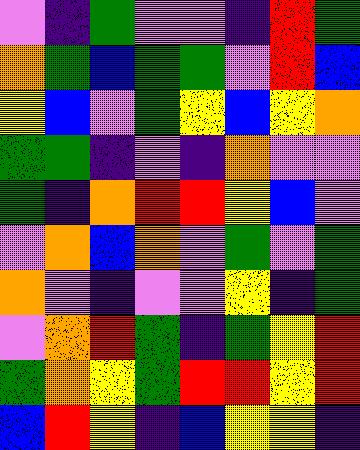[["violet", "indigo", "green", "violet", "violet", "indigo", "red", "green"], ["orange", "green", "blue", "green", "green", "violet", "red", "blue"], ["yellow", "blue", "violet", "green", "yellow", "blue", "yellow", "orange"], ["green", "green", "indigo", "violet", "indigo", "orange", "violet", "violet"], ["green", "indigo", "orange", "red", "red", "yellow", "blue", "violet"], ["violet", "orange", "blue", "orange", "violet", "green", "violet", "green"], ["orange", "violet", "indigo", "violet", "violet", "yellow", "indigo", "green"], ["violet", "orange", "red", "green", "indigo", "green", "yellow", "red"], ["green", "orange", "yellow", "green", "red", "red", "yellow", "red"], ["blue", "red", "yellow", "indigo", "blue", "yellow", "yellow", "indigo"]]